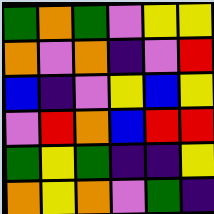[["green", "orange", "green", "violet", "yellow", "yellow"], ["orange", "violet", "orange", "indigo", "violet", "red"], ["blue", "indigo", "violet", "yellow", "blue", "yellow"], ["violet", "red", "orange", "blue", "red", "red"], ["green", "yellow", "green", "indigo", "indigo", "yellow"], ["orange", "yellow", "orange", "violet", "green", "indigo"]]